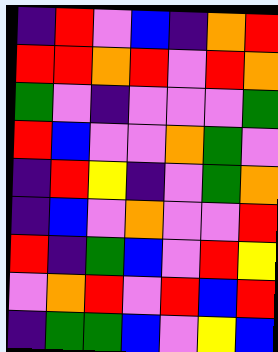[["indigo", "red", "violet", "blue", "indigo", "orange", "red"], ["red", "red", "orange", "red", "violet", "red", "orange"], ["green", "violet", "indigo", "violet", "violet", "violet", "green"], ["red", "blue", "violet", "violet", "orange", "green", "violet"], ["indigo", "red", "yellow", "indigo", "violet", "green", "orange"], ["indigo", "blue", "violet", "orange", "violet", "violet", "red"], ["red", "indigo", "green", "blue", "violet", "red", "yellow"], ["violet", "orange", "red", "violet", "red", "blue", "red"], ["indigo", "green", "green", "blue", "violet", "yellow", "blue"]]